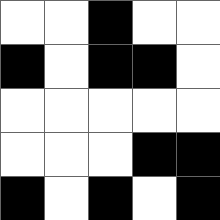[["white", "white", "black", "white", "white"], ["black", "white", "black", "black", "white"], ["white", "white", "white", "white", "white"], ["white", "white", "white", "black", "black"], ["black", "white", "black", "white", "black"]]